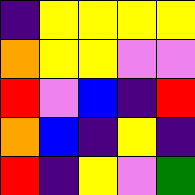[["indigo", "yellow", "yellow", "yellow", "yellow"], ["orange", "yellow", "yellow", "violet", "violet"], ["red", "violet", "blue", "indigo", "red"], ["orange", "blue", "indigo", "yellow", "indigo"], ["red", "indigo", "yellow", "violet", "green"]]